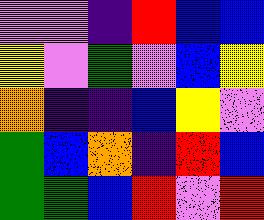[["violet", "violet", "indigo", "red", "blue", "blue"], ["yellow", "violet", "green", "violet", "blue", "yellow"], ["orange", "indigo", "indigo", "blue", "yellow", "violet"], ["green", "blue", "orange", "indigo", "red", "blue"], ["green", "green", "blue", "red", "violet", "red"]]